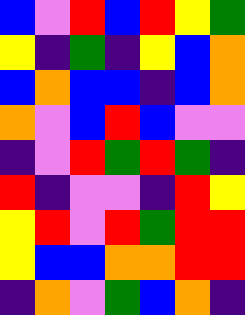[["blue", "violet", "red", "blue", "red", "yellow", "green"], ["yellow", "indigo", "green", "indigo", "yellow", "blue", "orange"], ["blue", "orange", "blue", "blue", "indigo", "blue", "orange"], ["orange", "violet", "blue", "red", "blue", "violet", "violet"], ["indigo", "violet", "red", "green", "red", "green", "indigo"], ["red", "indigo", "violet", "violet", "indigo", "red", "yellow"], ["yellow", "red", "violet", "red", "green", "red", "red"], ["yellow", "blue", "blue", "orange", "orange", "red", "red"], ["indigo", "orange", "violet", "green", "blue", "orange", "indigo"]]